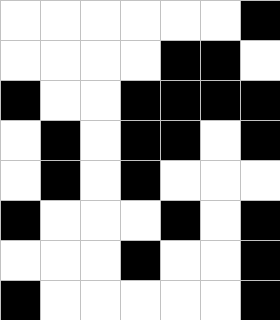[["white", "white", "white", "white", "white", "white", "black"], ["white", "white", "white", "white", "black", "black", "white"], ["black", "white", "white", "black", "black", "black", "black"], ["white", "black", "white", "black", "black", "white", "black"], ["white", "black", "white", "black", "white", "white", "white"], ["black", "white", "white", "white", "black", "white", "black"], ["white", "white", "white", "black", "white", "white", "black"], ["black", "white", "white", "white", "white", "white", "black"]]